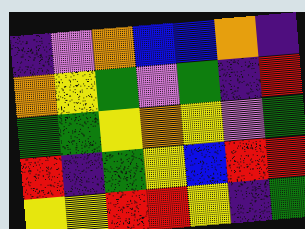[["indigo", "violet", "orange", "blue", "blue", "orange", "indigo"], ["orange", "yellow", "green", "violet", "green", "indigo", "red"], ["green", "green", "yellow", "orange", "yellow", "violet", "green"], ["red", "indigo", "green", "yellow", "blue", "red", "red"], ["yellow", "yellow", "red", "red", "yellow", "indigo", "green"]]